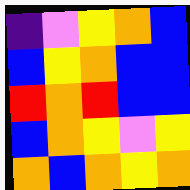[["indigo", "violet", "yellow", "orange", "blue"], ["blue", "yellow", "orange", "blue", "blue"], ["red", "orange", "red", "blue", "blue"], ["blue", "orange", "yellow", "violet", "yellow"], ["orange", "blue", "orange", "yellow", "orange"]]